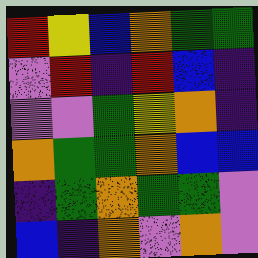[["red", "yellow", "blue", "orange", "green", "green"], ["violet", "red", "indigo", "red", "blue", "indigo"], ["violet", "violet", "green", "yellow", "orange", "indigo"], ["orange", "green", "green", "orange", "blue", "blue"], ["indigo", "green", "orange", "green", "green", "violet"], ["blue", "indigo", "orange", "violet", "orange", "violet"]]